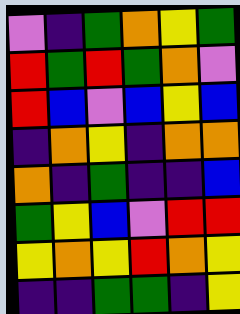[["violet", "indigo", "green", "orange", "yellow", "green"], ["red", "green", "red", "green", "orange", "violet"], ["red", "blue", "violet", "blue", "yellow", "blue"], ["indigo", "orange", "yellow", "indigo", "orange", "orange"], ["orange", "indigo", "green", "indigo", "indigo", "blue"], ["green", "yellow", "blue", "violet", "red", "red"], ["yellow", "orange", "yellow", "red", "orange", "yellow"], ["indigo", "indigo", "green", "green", "indigo", "yellow"]]